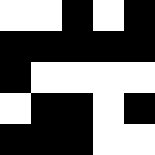[["white", "white", "black", "white", "black"], ["black", "black", "black", "black", "black"], ["black", "white", "white", "white", "white"], ["white", "black", "black", "white", "black"], ["black", "black", "black", "white", "white"]]